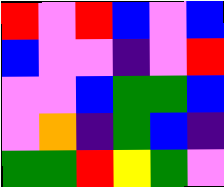[["red", "violet", "red", "blue", "violet", "blue"], ["blue", "violet", "violet", "indigo", "violet", "red"], ["violet", "violet", "blue", "green", "green", "blue"], ["violet", "orange", "indigo", "green", "blue", "indigo"], ["green", "green", "red", "yellow", "green", "violet"]]